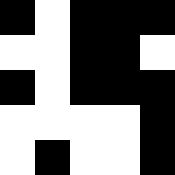[["black", "white", "black", "black", "black"], ["white", "white", "black", "black", "white"], ["black", "white", "black", "black", "black"], ["white", "white", "white", "white", "black"], ["white", "black", "white", "white", "black"]]